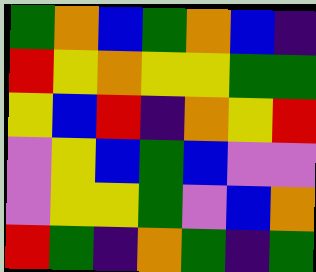[["green", "orange", "blue", "green", "orange", "blue", "indigo"], ["red", "yellow", "orange", "yellow", "yellow", "green", "green"], ["yellow", "blue", "red", "indigo", "orange", "yellow", "red"], ["violet", "yellow", "blue", "green", "blue", "violet", "violet"], ["violet", "yellow", "yellow", "green", "violet", "blue", "orange"], ["red", "green", "indigo", "orange", "green", "indigo", "green"]]